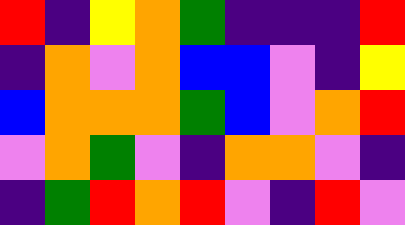[["red", "indigo", "yellow", "orange", "green", "indigo", "indigo", "indigo", "red"], ["indigo", "orange", "violet", "orange", "blue", "blue", "violet", "indigo", "yellow"], ["blue", "orange", "orange", "orange", "green", "blue", "violet", "orange", "red"], ["violet", "orange", "green", "violet", "indigo", "orange", "orange", "violet", "indigo"], ["indigo", "green", "red", "orange", "red", "violet", "indigo", "red", "violet"]]